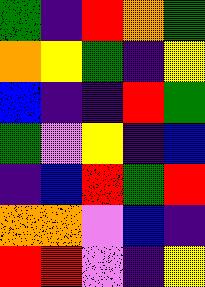[["green", "indigo", "red", "orange", "green"], ["orange", "yellow", "green", "indigo", "yellow"], ["blue", "indigo", "indigo", "red", "green"], ["green", "violet", "yellow", "indigo", "blue"], ["indigo", "blue", "red", "green", "red"], ["orange", "orange", "violet", "blue", "indigo"], ["red", "red", "violet", "indigo", "yellow"]]